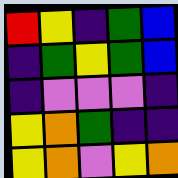[["red", "yellow", "indigo", "green", "blue"], ["indigo", "green", "yellow", "green", "blue"], ["indigo", "violet", "violet", "violet", "indigo"], ["yellow", "orange", "green", "indigo", "indigo"], ["yellow", "orange", "violet", "yellow", "orange"]]